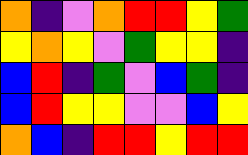[["orange", "indigo", "violet", "orange", "red", "red", "yellow", "green"], ["yellow", "orange", "yellow", "violet", "green", "yellow", "yellow", "indigo"], ["blue", "red", "indigo", "green", "violet", "blue", "green", "indigo"], ["blue", "red", "yellow", "yellow", "violet", "violet", "blue", "yellow"], ["orange", "blue", "indigo", "red", "red", "yellow", "red", "red"]]